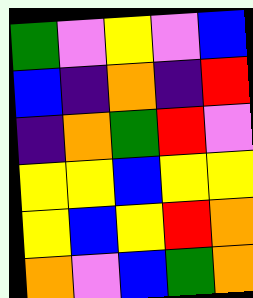[["green", "violet", "yellow", "violet", "blue"], ["blue", "indigo", "orange", "indigo", "red"], ["indigo", "orange", "green", "red", "violet"], ["yellow", "yellow", "blue", "yellow", "yellow"], ["yellow", "blue", "yellow", "red", "orange"], ["orange", "violet", "blue", "green", "orange"]]